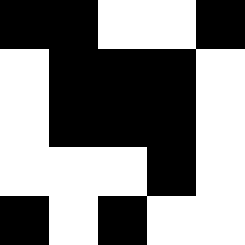[["black", "black", "white", "white", "black"], ["white", "black", "black", "black", "white"], ["white", "black", "black", "black", "white"], ["white", "white", "white", "black", "white"], ["black", "white", "black", "white", "white"]]